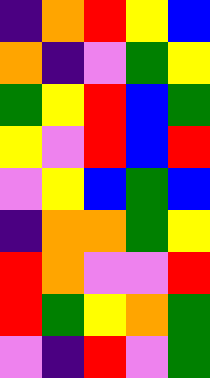[["indigo", "orange", "red", "yellow", "blue"], ["orange", "indigo", "violet", "green", "yellow"], ["green", "yellow", "red", "blue", "green"], ["yellow", "violet", "red", "blue", "red"], ["violet", "yellow", "blue", "green", "blue"], ["indigo", "orange", "orange", "green", "yellow"], ["red", "orange", "violet", "violet", "red"], ["red", "green", "yellow", "orange", "green"], ["violet", "indigo", "red", "violet", "green"]]